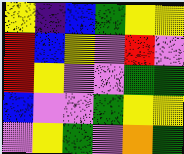[["yellow", "indigo", "blue", "green", "yellow", "yellow"], ["red", "blue", "yellow", "violet", "red", "violet"], ["red", "yellow", "violet", "violet", "green", "green"], ["blue", "violet", "violet", "green", "yellow", "yellow"], ["violet", "yellow", "green", "violet", "orange", "green"]]